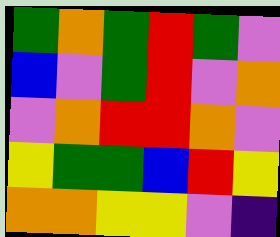[["green", "orange", "green", "red", "green", "violet"], ["blue", "violet", "green", "red", "violet", "orange"], ["violet", "orange", "red", "red", "orange", "violet"], ["yellow", "green", "green", "blue", "red", "yellow"], ["orange", "orange", "yellow", "yellow", "violet", "indigo"]]